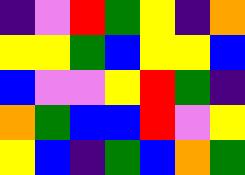[["indigo", "violet", "red", "green", "yellow", "indigo", "orange"], ["yellow", "yellow", "green", "blue", "yellow", "yellow", "blue"], ["blue", "violet", "violet", "yellow", "red", "green", "indigo"], ["orange", "green", "blue", "blue", "red", "violet", "yellow"], ["yellow", "blue", "indigo", "green", "blue", "orange", "green"]]